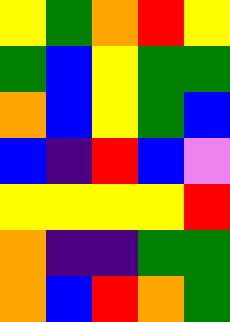[["yellow", "green", "orange", "red", "yellow"], ["green", "blue", "yellow", "green", "green"], ["orange", "blue", "yellow", "green", "blue"], ["blue", "indigo", "red", "blue", "violet"], ["yellow", "yellow", "yellow", "yellow", "red"], ["orange", "indigo", "indigo", "green", "green"], ["orange", "blue", "red", "orange", "green"]]